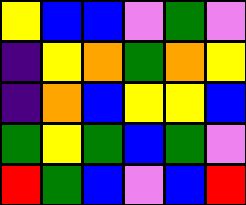[["yellow", "blue", "blue", "violet", "green", "violet"], ["indigo", "yellow", "orange", "green", "orange", "yellow"], ["indigo", "orange", "blue", "yellow", "yellow", "blue"], ["green", "yellow", "green", "blue", "green", "violet"], ["red", "green", "blue", "violet", "blue", "red"]]